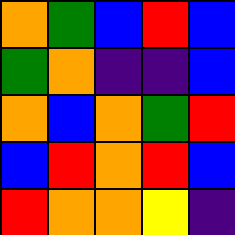[["orange", "green", "blue", "red", "blue"], ["green", "orange", "indigo", "indigo", "blue"], ["orange", "blue", "orange", "green", "red"], ["blue", "red", "orange", "red", "blue"], ["red", "orange", "orange", "yellow", "indigo"]]